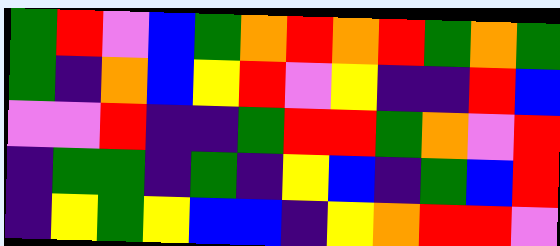[["green", "red", "violet", "blue", "green", "orange", "red", "orange", "red", "green", "orange", "green"], ["green", "indigo", "orange", "blue", "yellow", "red", "violet", "yellow", "indigo", "indigo", "red", "blue"], ["violet", "violet", "red", "indigo", "indigo", "green", "red", "red", "green", "orange", "violet", "red"], ["indigo", "green", "green", "indigo", "green", "indigo", "yellow", "blue", "indigo", "green", "blue", "red"], ["indigo", "yellow", "green", "yellow", "blue", "blue", "indigo", "yellow", "orange", "red", "red", "violet"]]